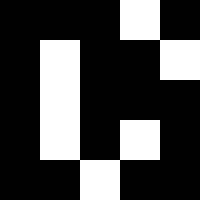[["black", "black", "black", "white", "black"], ["black", "white", "black", "black", "white"], ["black", "white", "black", "black", "black"], ["black", "white", "black", "white", "black"], ["black", "black", "white", "black", "black"]]